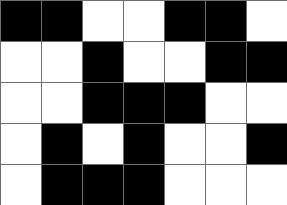[["black", "black", "white", "white", "black", "black", "white"], ["white", "white", "black", "white", "white", "black", "black"], ["white", "white", "black", "black", "black", "white", "white"], ["white", "black", "white", "black", "white", "white", "black"], ["white", "black", "black", "black", "white", "white", "white"]]